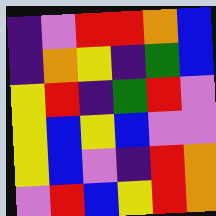[["indigo", "violet", "red", "red", "orange", "blue"], ["indigo", "orange", "yellow", "indigo", "green", "blue"], ["yellow", "red", "indigo", "green", "red", "violet"], ["yellow", "blue", "yellow", "blue", "violet", "violet"], ["yellow", "blue", "violet", "indigo", "red", "orange"], ["violet", "red", "blue", "yellow", "red", "orange"]]